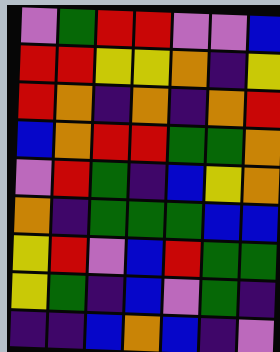[["violet", "green", "red", "red", "violet", "violet", "blue"], ["red", "red", "yellow", "yellow", "orange", "indigo", "yellow"], ["red", "orange", "indigo", "orange", "indigo", "orange", "red"], ["blue", "orange", "red", "red", "green", "green", "orange"], ["violet", "red", "green", "indigo", "blue", "yellow", "orange"], ["orange", "indigo", "green", "green", "green", "blue", "blue"], ["yellow", "red", "violet", "blue", "red", "green", "green"], ["yellow", "green", "indigo", "blue", "violet", "green", "indigo"], ["indigo", "indigo", "blue", "orange", "blue", "indigo", "violet"]]